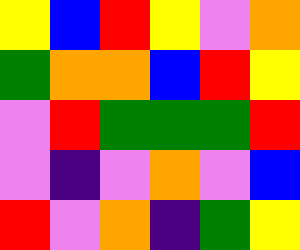[["yellow", "blue", "red", "yellow", "violet", "orange"], ["green", "orange", "orange", "blue", "red", "yellow"], ["violet", "red", "green", "green", "green", "red"], ["violet", "indigo", "violet", "orange", "violet", "blue"], ["red", "violet", "orange", "indigo", "green", "yellow"]]